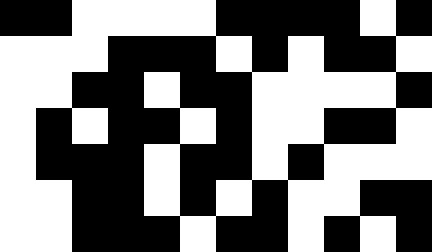[["black", "black", "white", "white", "white", "white", "black", "black", "black", "black", "white", "black"], ["white", "white", "white", "black", "black", "black", "white", "black", "white", "black", "black", "white"], ["white", "white", "black", "black", "white", "black", "black", "white", "white", "white", "white", "black"], ["white", "black", "white", "black", "black", "white", "black", "white", "white", "black", "black", "white"], ["white", "black", "black", "black", "white", "black", "black", "white", "black", "white", "white", "white"], ["white", "white", "black", "black", "white", "black", "white", "black", "white", "white", "black", "black"], ["white", "white", "black", "black", "black", "white", "black", "black", "white", "black", "white", "black"]]